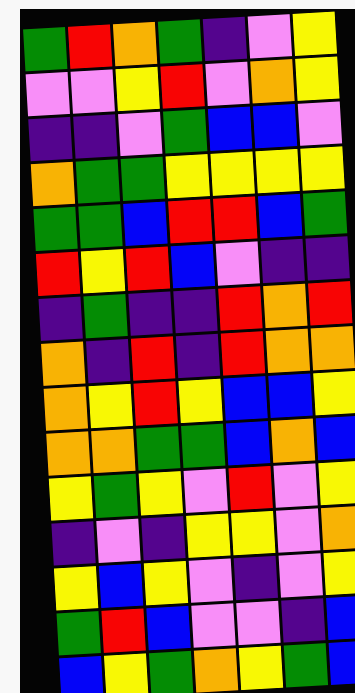[["green", "red", "orange", "green", "indigo", "violet", "yellow"], ["violet", "violet", "yellow", "red", "violet", "orange", "yellow"], ["indigo", "indigo", "violet", "green", "blue", "blue", "violet"], ["orange", "green", "green", "yellow", "yellow", "yellow", "yellow"], ["green", "green", "blue", "red", "red", "blue", "green"], ["red", "yellow", "red", "blue", "violet", "indigo", "indigo"], ["indigo", "green", "indigo", "indigo", "red", "orange", "red"], ["orange", "indigo", "red", "indigo", "red", "orange", "orange"], ["orange", "yellow", "red", "yellow", "blue", "blue", "yellow"], ["orange", "orange", "green", "green", "blue", "orange", "blue"], ["yellow", "green", "yellow", "violet", "red", "violet", "yellow"], ["indigo", "violet", "indigo", "yellow", "yellow", "violet", "orange"], ["yellow", "blue", "yellow", "violet", "indigo", "violet", "yellow"], ["green", "red", "blue", "violet", "violet", "indigo", "blue"], ["blue", "yellow", "green", "orange", "yellow", "green", "blue"]]